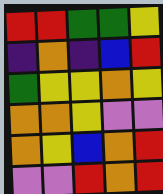[["red", "red", "green", "green", "yellow"], ["indigo", "orange", "indigo", "blue", "red"], ["green", "yellow", "yellow", "orange", "yellow"], ["orange", "orange", "yellow", "violet", "violet"], ["orange", "yellow", "blue", "orange", "red"], ["violet", "violet", "red", "orange", "red"]]